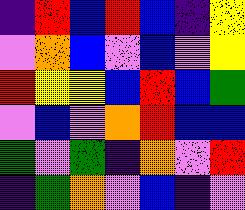[["indigo", "red", "blue", "red", "blue", "indigo", "yellow"], ["violet", "orange", "blue", "violet", "blue", "violet", "yellow"], ["red", "yellow", "yellow", "blue", "red", "blue", "green"], ["violet", "blue", "violet", "orange", "red", "blue", "blue"], ["green", "violet", "green", "indigo", "orange", "violet", "red"], ["indigo", "green", "orange", "violet", "blue", "indigo", "violet"]]